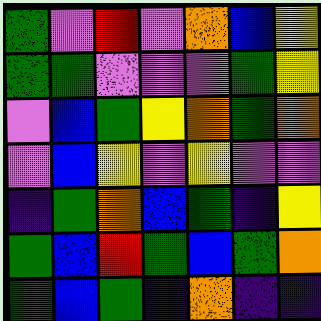[["green", "violet", "red", "violet", "orange", "blue", "yellow"], ["green", "green", "violet", "violet", "violet", "green", "yellow"], ["violet", "blue", "green", "yellow", "orange", "green", "orange"], ["violet", "blue", "yellow", "violet", "yellow", "violet", "violet"], ["indigo", "green", "orange", "blue", "green", "indigo", "yellow"], ["green", "blue", "red", "green", "blue", "green", "orange"], ["green", "blue", "green", "indigo", "orange", "indigo", "indigo"]]